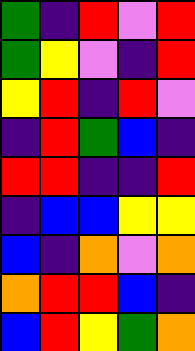[["green", "indigo", "red", "violet", "red"], ["green", "yellow", "violet", "indigo", "red"], ["yellow", "red", "indigo", "red", "violet"], ["indigo", "red", "green", "blue", "indigo"], ["red", "red", "indigo", "indigo", "red"], ["indigo", "blue", "blue", "yellow", "yellow"], ["blue", "indigo", "orange", "violet", "orange"], ["orange", "red", "red", "blue", "indigo"], ["blue", "red", "yellow", "green", "orange"]]